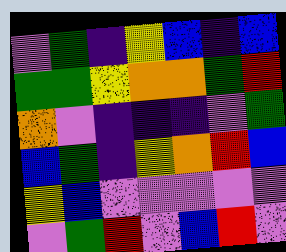[["violet", "green", "indigo", "yellow", "blue", "indigo", "blue"], ["green", "green", "yellow", "orange", "orange", "green", "red"], ["orange", "violet", "indigo", "indigo", "indigo", "violet", "green"], ["blue", "green", "indigo", "yellow", "orange", "red", "blue"], ["yellow", "blue", "violet", "violet", "violet", "violet", "violet"], ["violet", "green", "red", "violet", "blue", "red", "violet"]]